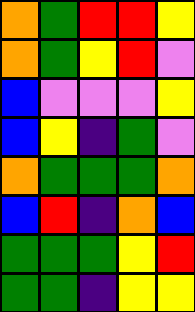[["orange", "green", "red", "red", "yellow"], ["orange", "green", "yellow", "red", "violet"], ["blue", "violet", "violet", "violet", "yellow"], ["blue", "yellow", "indigo", "green", "violet"], ["orange", "green", "green", "green", "orange"], ["blue", "red", "indigo", "orange", "blue"], ["green", "green", "green", "yellow", "red"], ["green", "green", "indigo", "yellow", "yellow"]]